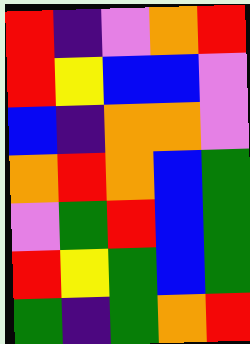[["red", "indigo", "violet", "orange", "red"], ["red", "yellow", "blue", "blue", "violet"], ["blue", "indigo", "orange", "orange", "violet"], ["orange", "red", "orange", "blue", "green"], ["violet", "green", "red", "blue", "green"], ["red", "yellow", "green", "blue", "green"], ["green", "indigo", "green", "orange", "red"]]